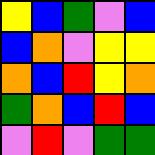[["yellow", "blue", "green", "violet", "blue"], ["blue", "orange", "violet", "yellow", "yellow"], ["orange", "blue", "red", "yellow", "orange"], ["green", "orange", "blue", "red", "blue"], ["violet", "red", "violet", "green", "green"]]